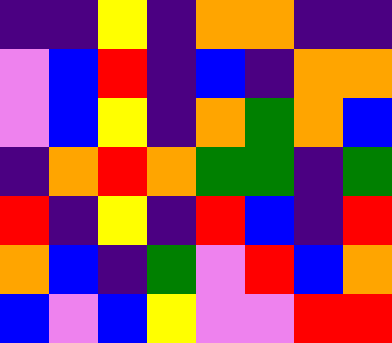[["indigo", "indigo", "yellow", "indigo", "orange", "orange", "indigo", "indigo"], ["violet", "blue", "red", "indigo", "blue", "indigo", "orange", "orange"], ["violet", "blue", "yellow", "indigo", "orange", "green", "orange", "blue"], ["indigo", "orange", "red", "orange", "green", "green", "indigo", "green"], ["red", "indigo", "yellow", "indigo", "red", "blue", "indigo", "red"], ["orange", "blue", "indigo", "green", "violet", "red", "blue", "orange"], ["blue", "violet", "blue", "yellow", "violet", "violet", "red", "red"]]